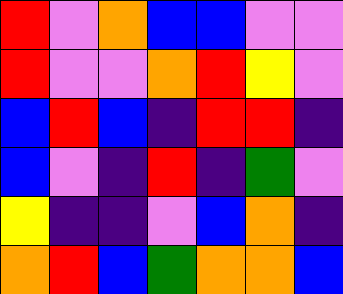[["red", "violet", "orange", "blue", "blue", "violet", "violet"], ["red", "violet", "violet", "orange", "red", "yellow", "violet"], ["blue", "red", "blue", "indigo", "red", "red", "indigo"], ["blue", "violet", "indigo", "red", "indigo", "green", "violet"], ["yellow", "indigo", "indigo", "violet", "blue", "orange", "indigo"], ["orange", "red", "blue", "green", "orange", "orange", "blue"]]